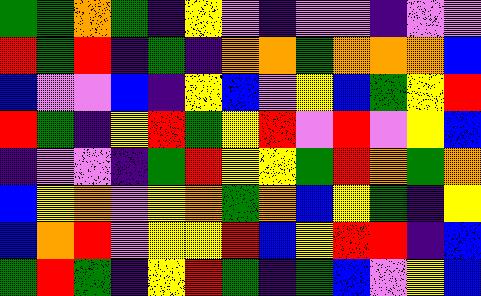[["green", "green", "orange", "green", "indigo", "yellow", "violet", "indigo", "violet", "violet", "indigo", "violet", "violet"], ["red", "green", "red", "indigo", "green", "indigo", "orange", "orange", "green", "orange", "orange", "orange", "blue"], ["blue", "violet", "violet", "blue", "indigo", "yellow", "blue", "violet", "yellow", "blue", "green", "yellow", "red"], ["red", "green", "indigo", "yellow", "red", "green", "yellow", "red", "violet", "red", "violet", "yellow", "blue"], ["indigo", "violet", "violet", "indigo", "green", "red", "yellow", "yellow", "green", "red", "orange", "green", "orange"], ["blue", "yellow", "orange", "violet", "yellow", "orange", "green", "orange", "blue", "yellow", "green", "indigo", "yellow"], ["blue", "orange", "red", "violet", "yellow", "yellow", "red", "blue", "yellow", "red", "red", "indigo", "blue"], ["green", "red", "green", "indigo", "yellow", "red", "green", "indigo", "green", "blue", "violet", "yellow", "blue"]]